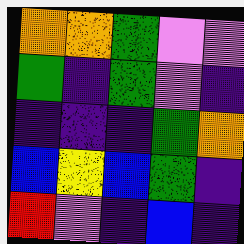[["orange", "orange", "green", "violet", "violet"], ["green", "indigo", "green", "violet", "indigo"], ["indigo", "indigo", "indigo", "green", "orange"], ["blue", "yellow", "blue", "green", "indigo"], ["red", "violet", "indigo", "blue", "indigo"]]